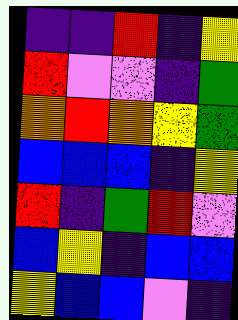[["indigo", "indigo", "red", "indigo", "yellow"], ["red", "violet", "violet", "indigo", "green"], ["orange", "red", "orange", "yellow", "green"], ["blue", "blue", "blue", "indigo", "yellow"], ["red", "indigo", "green", "red", "violet"], ["blue", "yellow", "indigo", "blue", "blue"], ["yellow", "blue", "blue", "violet", "indigo"]]